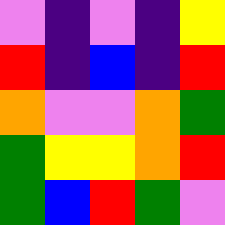[["violet", "indigo", "violet", "indigo", "yellow"], ["red", "indigo", "blue", "indigo", "red"], ["orange", "violet", "violet", "orange", "green"], ["green", "yellow", "yellow", "orange", "red"], ["green", "blue", "red", "green", "violet"]]